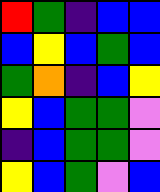[["red", "green", "indigo", "blue", "blue"], ["blue", "yellow", "blue", "green", "blue"], ["green", "orange", "indigo", "blue", "yellow"], ["yellow", "blue", "green", "green", "violet"], ["indigo", "blue", "green", "green", "violet"], ["yellow", "blue", "green", "violet", "blue"]]